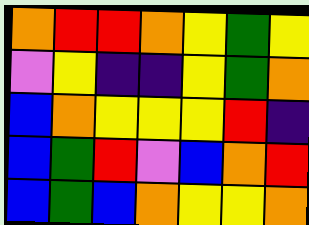[["orange", "red", "red", "orange", "yellow", "green", "yellow"], ["violet", "yellow", "indigo", "indigo", "yellow", "green", "orange"], ["blue", "orange", "yellow", "yellow", "yellow", "red", "indigo"], ["blue", "green", "red", "violet", "blue", "orange", "red"], ["blue", "green", "blue", "orange", "yellow", "yellow", "orange"]]